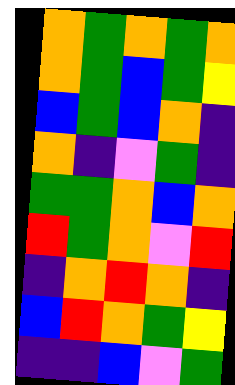[["orange", "green", "orange", "green", "orange"], ["orange", "green", "blue", "green", "yellow"], ["blue", "green", "blue", "orange", "indigo"], ["orange", "indigo", "violet", "green", "indigo"], ["green", "green", "orange", "blue", "orange"], ["red", "green", "orange", "violet", "red"], ["indigo", "orange", "red", "orange", "indigo"], ["blue", "red", "orange", "green", "yellow"], ["indigo", "indigo", "blue", "violet", "green"]]